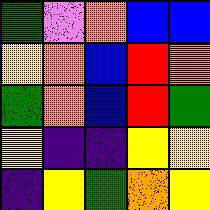[["green", "violet", "orange", "blue", "blue"], ["yellow", "orange", "blue", "red", "orange"], ["green", "orange", "blue", "red", "green"], ["yellow", "indigo", "indigo", "yellow", "yellow"], ["indigo", "yellow", "green", "orange", "yellow"]]